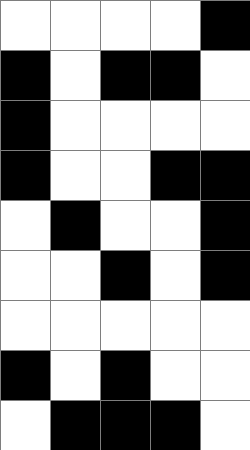[["white", "white", "white", "white", "black"], ["black", "white", "black", "black", "white"], ["black", "white", "white", "white", "white"], ["black", "white", "white", "black", "black"], ["white", "black", "white", "white", "black"], ["white", "white", "black", "white", "black"], ["white", "white", "white", "white", "white"], ["black", "white", "black", "white", "white"], ["white", "black", "black", "black", "white"]]